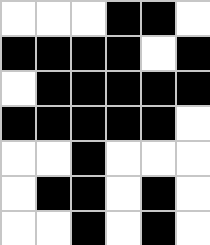[["white", "white", "white", "black", "black", "white"], ["black", "black", "black", "black", "white", "black"], ["white", "black", "black", "black", "black", "black"], ["black", "black", "black", "black", "black", "white"], ["white", "white", "black", "white", "white", "white"], ["white", "black", "black", "white", "black", "white"], ["white", "white", "black", "white", "black", "white"]]